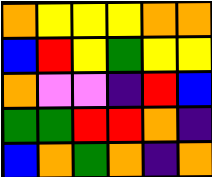[["orange", "yellow", "yellow", "yellow", "orange", "orange"], ["blue", "red", "yellow", "green", "yellow", "yellow"], ["orange", "violet", "violet", "indigo", "red", "blue"], ["green", "green", "red", "red", "orange", "indigo"], ["blue", "orange", "green", "orange", "indigo", "orange"]]